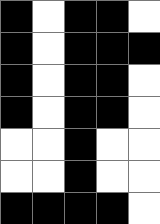[["black", "white", "black", "black", "white"], ["black", "white", "black", "black", "black"], ["black", "white", "black", "black", "white"], ["black", "white", "black", "black", "white"], ["white", "white", "black", "white", "white"], ["white", "white", "black", "white", "white"], ["black", "black", "black", "black", "white"]]